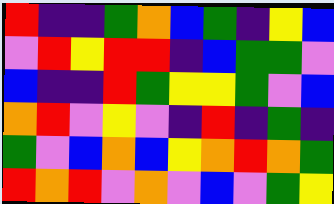[["red", "indigo", "indigo", "green", "orange", "blue", "green", "indigo", "yellow", "blue"], ["violet", "red", "yellow", "red", "red", "indigo", "blue", "green", "green", "violet"], ["blue", "indigo", "indigo", "red", "green", "yellow", "yellow", "green", "violet", "blue"], ["orange", "red", "violet", "yellow", "violet", "indigo", "red", "indigo", "green", "indigo"], ["green", "violet", "blue", "orange", "blue", "yellow", "orange", "red", "orange", "green"], ["red", "orange", "red", "violet", "orange", "violet", "blue", "violet", "green", "yellow"]]